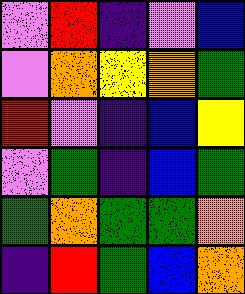[["violet", "red", "indigo", "violet", "blue"], ["violet", "orange", "yellow", "orange", "green"], ["red", "violet", "indigo", "blue", "yellow"], ["violet", "green", "indigo", "blue", "green"], ["green", "orange", "green", "green", "orange"], ["indigo", "red", "green", "blue", "orange"]]